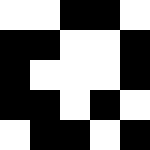[["white", "white", "black", "black", "white"], ["black", "black", "white", "white", "black"], ["black", "white", "white", "white", "black"], ["black", "black", "white", "black", "white"], ["white", "black", "black", "white", "black"]]